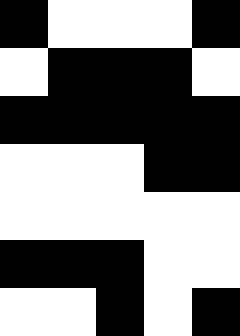[["black", "white", "white", "white", "black"], ["white", "black", "black", "black", "white"], ["black", "black", "black", "black", "black"], ["white", "white", "white", "black", "black"], ["white", "white", "white", "white", "white"], ["black", "black", "black", "white", "white"], ["white", "white", "black", "white", "black"]]